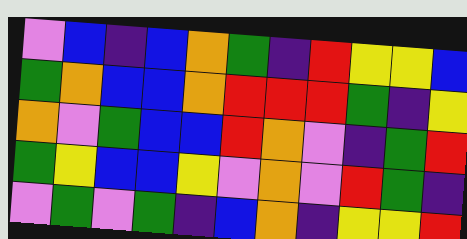[["violet", "blue", "indigo", "blue", "orange", "green", "indigo", "red", "yellow", "yellow", "blue"], ["green", "orange", "blue", "blue", "orange", "red", "red", "red", "green", "indigo", "yellow"], ["orange", "violet", "green", "blue", "blue", "red", "orange", "violet", "indigo", "green", "red"], ["green", "yellow", "blue", "blue", "yellow", "violet", "orange", "violet", "red", "green", "indigo"], ["violet", "green", "violet", "green", "indigo", "blue", "orange", "indigo", "yellow", "yellow", "red"]]